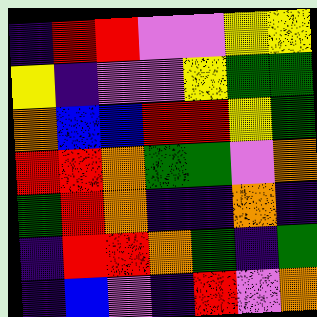[["indigo", "red", "red", "violet", "violet", "yellow", "yellow"], ["yellow", "indigo", "violet", "violet", "yellow", "green", "green"], ["orange", "blue", "blue", "red", "red", "yellow", "green"], ["red", "red", "orange", "green", "green", "violet", "orange"], ["green", "red", "orange", "indigo", "indigo", "orange", "indigo"], ["indigo", "red", "red", "orange", "green", "indigo", "green"], ["indigo", "blue", "violet", "indigo", "red", "violet", "orange"]]